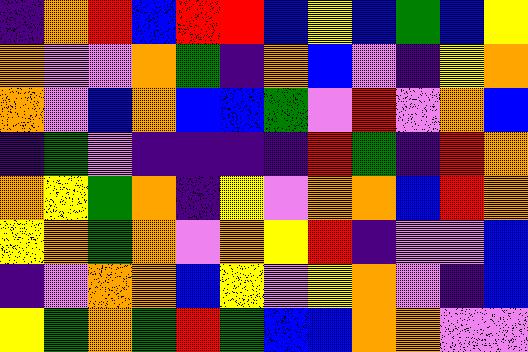[["indigo", "orange", "red", "blue", "red", "red", "blue", "yellow", "blue", "green", "blue", "yellow"], ["orange", "violet", "violet", "orange", "green", "indigo", "orange", "blue", "violet", "indigo", "yellow", "orange"], ["orange", "violet", "blue", "orange", "blue", "blue", "green", "violet", "red", "violet", "orange", "blue"], ["indigo", "green", "violet", "indigo", "indigo", "indigo", "indigo", "red", "green", "indigo", "red", "orange"], ["orange", "yellow", "green", "orange", "indigo", "yellow", "violet", "orange", "orange", "blue", "red", "orange"], ["yellow", "orange", "green", "orange", "violet", "orange", "yellow", "red", "indigo", "violet", "violet", "blue"], ["indigo", "violet", "orange", "orange", "blue", "yellow", "violet", "yellow", "orange", "violet", "indigo", "blue"], ["yellow", "green", "orange", "green", "red", "green", "blue", "blue", "orange", "orange", "violet", "violet"]]